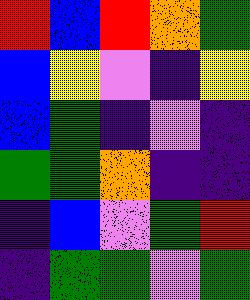[["red", "blue", "red", "orange", "green"], ["blue", "yellow", "violet", "indigo", "yellow"], ["blue", "green", "indigo", "violet", "indigo"], ["green", "green", "orange", "indigo", "indigo"], ["indigo", "blue", "violet", "green", "red"], ["indigo", "green", "green", "violet", "green"]]